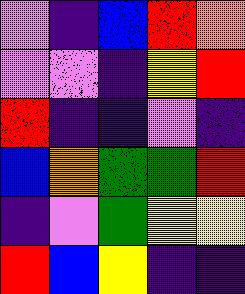[["violet", "indigo", "blue", "red", "orange"], ["violet", "violet", "indigo", "yellow", "red"], ["red", "indigo", "indigo", "violet", "indigo"], ["blue", "orange", "green", "green", "red"], ["indigo", "violet", "green", "yellow", "yellow"], ["red", "blue", "yellow", "indigo", "indigo"]]